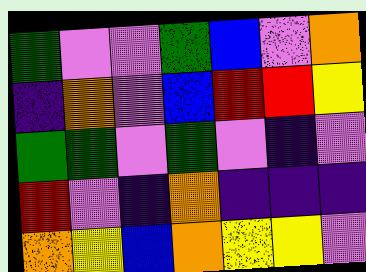[["green", "violet", "violet", "green", "blue", "violet", "orange"], ["indigo", "orange", "violet", "blue", "red", "red", "yellow"], ["green", "green", "violet", "green", "violet", "indigo", "violet"], ["red", "violet", "indigo", "orange", "indigo", "indigo", "indigo"], ["orange", "yellow", "blue", "orange", "yellow", "yellow", "violet"]]